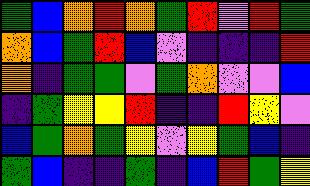[["green", "blue", "orange", "red", "orange", "green", "red", "violet", "red", "green"], ["orange", "blue", "green", "red", "blue", "violet", "indigo", "indigo", "indigo", "red"], ["orange", "indigo", "green", "green", "violet", "green", "orange", "violet", "violet", "blue"], ["indigo", "green", "yellow", "yellow", "red", "indigo", "indigo", "red", "yellow", "violet"], ["blue", "green", "orange", "green", "yellow", "violet", "yellow", "green", "blue", "indigo"], ["green", "blue", "indigo", "indigo", "green", "indigo", "blue", "red", "green", "yellow"]]